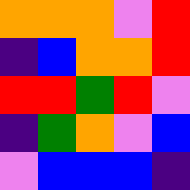[["orange", "orange", "orange", "violet", "red"], ["indigo", "blue", "orange", "orange", "red"], ["red", "red", "green", "red", "violet"], ["indigo", "green", "orange", "violet", "blue"], ["violet", "blue", "blue", "blue", "indigo"]]